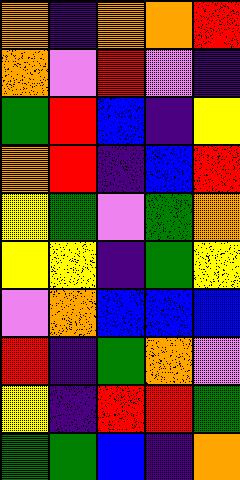[["orange", "indigo", "orange", "orange", "red"], ["orange", "violet", "red", "violet", "indigo"], ["green", "red", "blue", "indigo", "yellow"], ["orange", "red", "indigo", "blue", "red"], ["yellow", "green", "violet", "green", "orange"], ["yellow", "yellow", "indigo", "green", "yellow"], ["violet", "orange", "blue", "blue", "blue"], ["red", "indigo", "green", "orange", "violet"], ["yellow", "indigo", "red", "red", "green"], ["green", "green", "blue", "indigo", "orange"]]